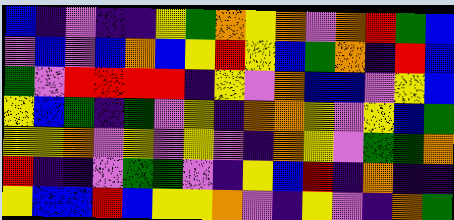[["blue", "indigo", "violet", "indigo", "indigo", "yellow", "green", "orange", "yellow", "orange", "violet", "orange", "red", "green", "blue"], ["violet", "blue", "violet", "blue", "orange", "blue", "yellow", "red", "yellow", "blue", "green", "orange", "indigo", "red", "blue"], ["green", "violet", "red", "red", "red", "red", "indigo", "yellow", "violet", "orange", "blue", "blue", "violet", "yellow", "blue"], ["yellow", "blue", "green", "indigo", "green", "violet", "yellow", "indigo", "orange", "orange", "yellow", "violet", "yellow", "blue", "green"], ["yellow", "yellow", "orange", "violet", "yellow", "violet", "yellow", "violet", "indigo", "orange", "yellow", "violet", "green", "green", "orange"], ["red", "indigo", "indigo", "violet", "green", "green", "violet", "indigo", "yellow", "blue", "red", "indigo", "orange", "indigo", "indigo"], ["yellow", "blue", "blue", "red", "blue", "yellow", "yellow", "orange", "violet", "indigo", "yellow", "violet", "indigo", "orange", "green"]]